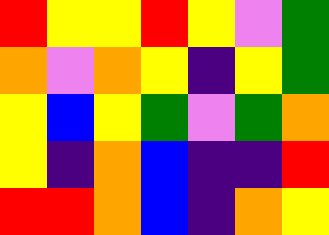[["red", "yellow", "yellow", "red", "yellow", "violet", "green"], ["orange", "violet", "orange", "yellow", "indigo", "yellow", "green"], ["yellow", "blue", "yellow", "green", "violet", "green", "orange"], ["yellow", "indigo", "orange", "blue", "indigo", "indigo", "red"], ["red", "red", "orange", "blue", "indigo", "orange", "yellow"]]